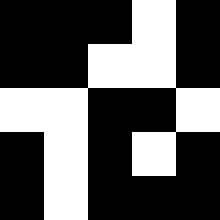[["black", "black", "black", "white", "black"], ["black", "black", "white", "white", "black"], ["white", "white", "black", "black", "white"], ["black", "white", "black", "white", "black"], ["black", "white", "black", "black", "black"]]